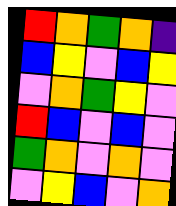[["red", "orange", "green", "orange", "indigo"], ["blue", "yellow", "violet", "blue", "yellow"], ["violet", "orange", "green", "yellow", "violet"], ["red", "blue", "violet", "blue", "violet"], ["green", "orange", "violet", "orange", "violet"], ["violet", "yellow", "blue", "violet", "orange"]]